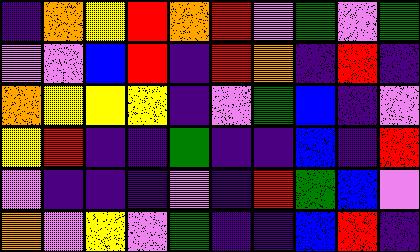[["indigo", "orange", "yellow", "red", "orange", "red", "violet", "green", "violet", "green"], ["violet", "violet", "blue", "red", "indigo", "red", "orange", "indigo", "red", "indigo"], ["orange", "yellow", "yellow", "yellow", "indigo", "violet", "green", "blue", "indigo", "violet"], ["yellow", "red", "indigo", "indigo", "green", "indigo", "indigo", "blue", "indigo", "red"], ["violet", "indigo", "indigo", "indigo", "violet", "indigo", "red", "green", "blue", "violet"], ["orange", "violet", "yellow", "violet", "green", "indigo", "indigo", "blue", "red", "indigo"]]